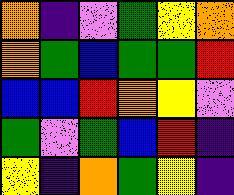[["orange", "indigo", "violet", "green", "yellow", "orange"], ["orange", "green", "blue", "green", "green", "red"], ["blue", "blue", "red", "orange", "yellow", "violet"], ["green", "violet", "green", "blue", "red", "indigo"], ["yellow", "indigo", "orange", "green", "yellow", "indigo"]]